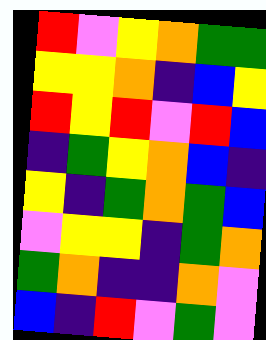[["red", "violet", "yellow", "orange", "green", "green"], ["yellow", "yellow", "orange", "indigo", "blue", "yellow"], ["red", "yellow", "red", "violet", "red", "blue"], ["indigo", "green", "yellow", "orange", "blue", "indigo"], ["yellow", "indigo", "green", "orange", "green", "blue"], ["violet", "yellow", "yellow", "indigo", "green", "orange"], ["green", "orange", "indigo", "indigo", "orange", "violet"], ["blue", "indigo", "red", "violet", "green", "violet"]]